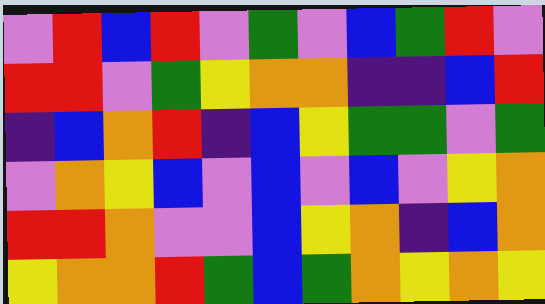[["violet", "red", "blue", "red", "violet", "green", "violet", "blue", "green", "red", "violet"], ["red", "red", "violet", "green", "yellow", "orange", "orange", "indigo", "indigo", "blue", "red"], ["indigo", "blue", "orange", "red", "indigo", "blue", "yellow", "green", "green", "violet", "green"], ["violet", "orange", "yellow", "blue", "violet", "blue", "violet", "blue", "violet", "yellow", "orange"], ["red", "red", "orange", "violet", "violet", "blue", "yellow", "orange", "indigo", "blue", "orange"], ["yellow", "orange", "orange", "red", "green", "blue", "green", "orange", "yellow", "orange", "yellow"]]